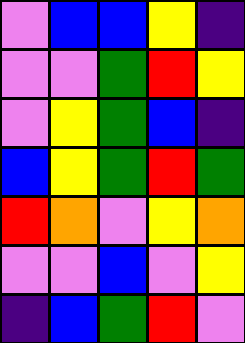[["violet", "blue", "blue", "yellow", "indigo"], ["violet", "violet", "green", "red", "yellow"], ["violet", "yellow", "green", "blue", "indigo"], ["blue", "yellow", "green", "red", "green"], ["red", "orange", "violet", "yellow", "orange"], ["violet", "violet", "blue", "violet", "yellow"], ["indigo", "blue", "green", "red", "violet"]]